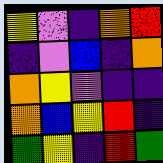[["yellow", "violet", "indigo", "orange", "red"], ["indigo", "violet", "blue", "indigo", "orange"], ["orange", "yellow", "violet", "indigo", "indigo"], ["orange", "blue", "yellow", "red", "indigo"], ["green", "yellow", "indigo", "red", "green"]]